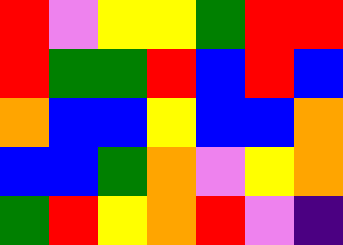[["red", "violet", "yellow", "yellow", "green", "red", "red"], ["red", "green", "green", "red", "blue", "red", "blue"], ["orange", "blue", "blue", "yellow", "blue", "blue", "orange"], ["blue", "blue", "green", "orange", "violet", "yellow", "orange"], ["green", "red", "yellow", "orange", "red", "violet", "indigo"]]